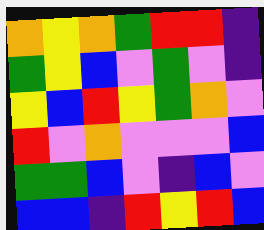[["orange", "yellow", "orange", "green", "red", "red", "indigo"], ["green", "yellow", "blue", "violet", "green", "violet", "indigo"], ["yellow", "blue", "red", "yellow", "green", "orange", "violet"], ["red", "violet", "orange", "violet", "violet", "violet", "blue"], ["green", "green", "blue", "violet", "indigo", "blue", "violet"], ["blue", "blue", "indigo", "red", "yellow", "red", "blue"]]